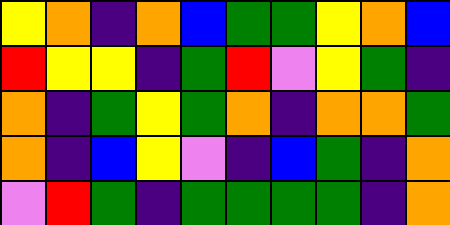[["yellow", "orange", "indigo", "orange", "blue", "green", "green", "yellow", "orange", "blue"], ["red", "yellow", "yellow", "indigo", "green", "red", "violet", "yellow", "green", "indigo"], ["orange", "indigo", "green", "yellow", "green", "orange", "indigo", "orange", "orange", "green"], ["orange", "indigo", "blue", "yellow", "violet", "indigo", "blue", "green", "indigo", "orange"], ["violet", "red", "green", "indigo", "green", "green", "green", "green", "indigo", "orange"]]